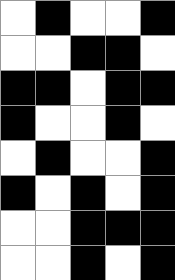[["white", "black", "white", "white", "black"], ["white", "white", "black", "black", "white"], ["black", "black", "white", "black", "black"], ["black", "white", "white", "black", "white"], ["white", "black", "white", "white", "black"], ["black", "white", "black", "white", "black"], ["white", "white", "black", "black", "black"], ["white", "white", "black", "white", "black"]]